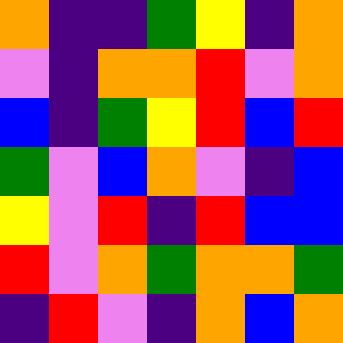[["orange", "indigo", "indigo", "green", "yellow", "indigo", "orange"], ["violet", "indigo", "orange", "orange", "red", "violet", "orange"], ["blue", "indigo", "green", "yellow", "red", "blue", "red"], ["green", "violet", "blue", "orange", "violet", "indigo", "blue"], ["yellow", "violet", "red", "indigo", "red", "blue", "blue"], ["red", "violet", "orange", "green", "orange", "orange", "green"], ["indigo", "red", "violet", "indigo", "orange", "blue", "orange"]]